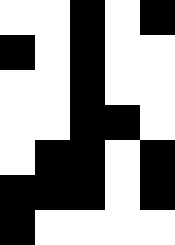[["white", "white", "black", "white", "black"], ["black", "white", "black", "white", "white"], ["white", "white", "black", "white", "white"], ["white", "white", "black", "black", "white"], ["white", "black", "black", "white", "black"], ["black", "black", "black", "white", "black"], ["black", "white", "white", "white", "white"]]